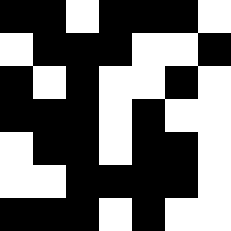[["black", "black", "white", "black", "black", "black", "white"], ["white", "black", "black", "black", "white", "white", "black"], ["black", "white", "black", "white", "white", "black", "white"], ["black", "black", "black", "white", "black", "white", "white"], ["white", "black", "black", "white", "black", "black", "white"], ["white", "white", "black", "black", "black", "black", "white"], ["black", "black", "black", "white", "black", "white", "white"]]